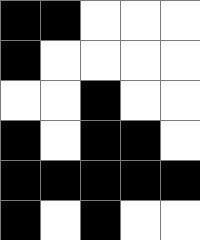[["black", "black", "white", "white", "white"], ["black", "white", "white", "white", "white"], ["white", "white", "black", "white", "white"], ["black", "white", "black", "black", "white"], ["black", "black", "black", "black", "black"], ["black", "white", "black", "white", "white"]]